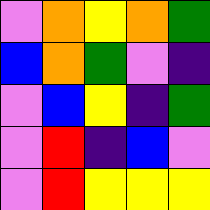[["violet", "orange", "yellow", "orange", "green"], ["blue", "orange", "green", "violet", "indigo"], ["violet", "blue", "yellow", "indigo", "green"], ["violet", "red", "indigo", "blue", "violet"], ["violet", "red", "yellow", "yellow", "yellow"]]